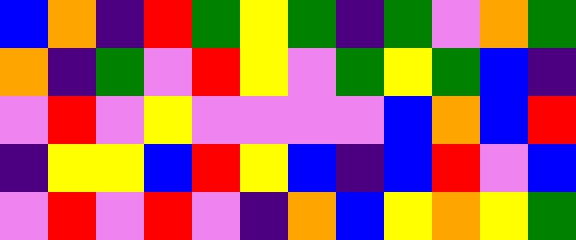[["blue", "orange", "indigo", "red", "green", "yellow", "green", "indigo", "green", "violet", "orange", "green"], ["orange", "indigo", "green", "violet", "red", "yellow", "violet", "green", "yellow", "green", "blue", "indigo"], ["violet", "red", "violet", "yellow", "violet", "violet", "violet", "violet", "blue", "orange", "blue", "red"], ["indigo", "yellow", "yellow", "blue", "red", "yellow", "blue", "indigo", "blue", "red", "violet", "blue"], ["violet", "red", "violet", "red", "violet", "indigo", "orange", "blue", "yellow", "orange", "yellow", "green"]]